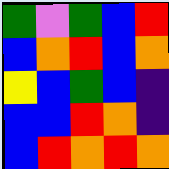[["green", "violet", "green", "blue", "red"], ["blue", "orange", "red", "blue", "orange"], ["yellow", "blue", "green", "blue", "indigo"], ["blue", "blue", "red", "orange", "indigo"], ["blue", "red", "orange", "red", "orange"]]